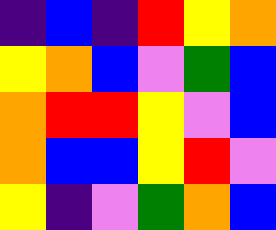[["indigo", "blue", "indigo", "red", "yellow", "orange"], ["yellow", "orange", "blue", "violet", "green", "blue"], ["orange", "red", "red", "yellow", "violet", "blue"], ["orange", "blue", "blue", "yellow", "red", "violet"], ["yellow", "indigo", "violet", "green", "orange", "blue"]]